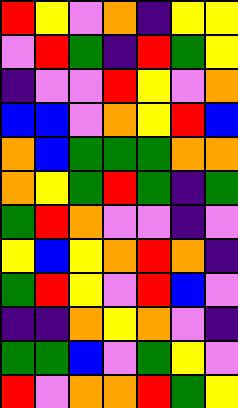[["red", "yellow", "violet", "orange", "indigo", "yellow", "yellow"], ["violet", "red", "green", "indigo", "red", "green", "yellow"], ["indigo", "violet", "violet", "red", "yellow", "violet", "orange"], ["blue", "blue", "violet", "orange", "yellow", "red", "blue"], ["orange", "blue", "green", "green", "green", "orange", "orange"], ["orange", "yellow", "green", "red", "green", "indigo", "green"], ["green", "red", "orange", "violet", "violet", "indigo", "violet"], ["yellow", "blue", "yellow", "orange", "red", "orange", "indigo"], ["green", "red", "yellow", "violet", "red", "blue", "violet"], ["indigo", "indigo", "orange", "yellow", "orange", "violet", "indigo"], ["green", "green", "blue", "violet", "green", "yellow", "violet"], ["red", "violet", "orange", "orange", "red", "green", "yellow"]]